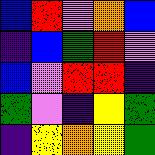[["blue", "red", "violet", "orange", "blue"], ["indigo", "blue", "green", "red", "violet"], ["blue", "violet", "red", "red", "indigo"], ["green", "violet", "indigo", "yellow", "green"], ["indigo", "yellow", "orange", "yellow", "green"]]